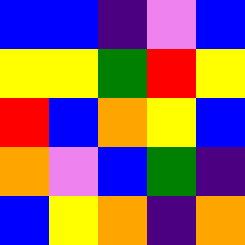[["blue", "blue", "indigo", "violet", "blue"], ["yellow", "yellow", "green", "red", "yellow"], ["red", "blue", "orange", "yellow", "blue"], ["orange", "violet", "blue", "green", "indigo"], ["blue", "yellow", "orange", "indigo", "orange"]]